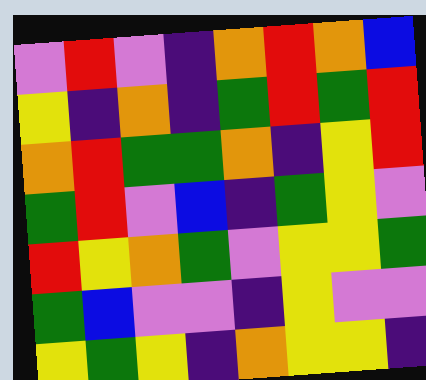[["violet", "red", "violet", "indigo", "orange", "red", "orange", "blue"], ["yellow", "indigo", "orange", "indigo", "green", "red", "green", "red"], ["orange", "red", "green", "green", "orange", "indigo", "yellow", "red"], ["green", "red", "violet", "blue", "indigo", "green", "yellow", "violet"], ["red", "yellow", "orange", "green", "violet", "yellow", "yellow", "green"], ["green", "blue", "violet", "violet", "indigo", "yellow", "violet", "violet"], ["yellow", "green", "yellow", "indigo", "orange", "yellow", "yellow", "indigo"]]